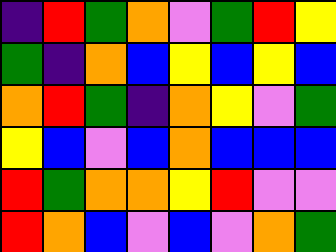[["indigo", "red", "green", "orange", "violet", "green", "red", "yellow"], ["green", "indigo", "orange", "blue", "yellow", "blue", "yellow", "blue"], ["orange", "red", "green", "indigo", "orange", "yellow", "violet", "green"], ["yellow", "blue", "violet", "blue", "orange", "blue", "blue", "blue"], ["red", "green", "orange", "orange", "yellow", "red", "violet", "violet"], ["red", "orange", "blue", "violet", "blue", "violet", "orange", "green"]]